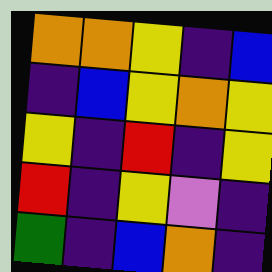[["orange", "orange", "yellow", "indigo", "blue"], ["indigo", "blue", "yellow", "orange", "yellow"], ["yellow", "indigo", "red", "indigo", "yellow"], ["red", "indigo", "yellow", "violet", "indigo"], ["green", "indigo", "blue", "orange", "indigo"]]